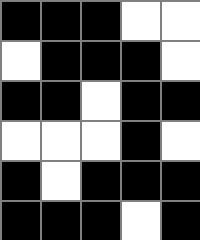[["black", "black", "black", "white", "white"], ["white", "black", "black", "black", "white"], ["black", "black", "white", "black", "black"], ["white", "white", "white", "black", "white"], ["black", "white", "black", "black", "black"], ["black", "black", "black", "white", "black"]]